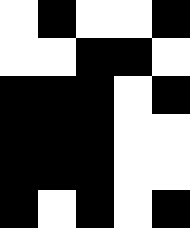[["white", "black", "white", "white", "black"], ["white", "white", "black", "black", "white"], ["black", "black", "black", "white", "black"], ["black", "black", "black", "white", "white"], ["black", "black", "black", "white", "white"], ["black", "white", "black", "white", "black"]]